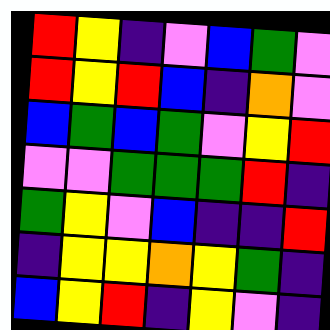[["red", "yellow", "indigo", "violet", "blue", "green", "violet"], ["red", "yellow", "red", "blue", "indigo", "orange", "violet"], ["blue", "green", "blue", "green", "violet", "yellow", "red"], ["violet", "violet", "green", "green", "green", "red", "indigo"], ["green", "yellow", "violet", "blue", "indigo", "indigo", "red"], ["indigo", "yellow", "yellow", "orange", "yellow", "green", "indigo"], ["blue", "yellow", "red", "indigo", "yellow", "violet", "indigo"]]